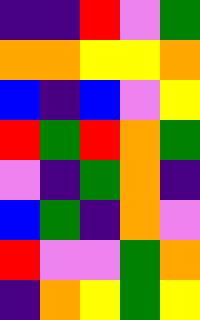[["indigo", "indigo", "red", "violet", "green"], ["orange", "orange", "yellow", "yellow", "orange"], ["blue", "indigo", "blue", "violet", "yellow"], ["red", "green", "red", "orange", "green"], ["violet", "indigo", "green", "orange", "indigo"], ["blue", "green", "indigo", "orange", "violet"], ["red", "violet", "violet", "green", "orange"], ["indigo", "orange", "yellow", "green", "yellow"]]